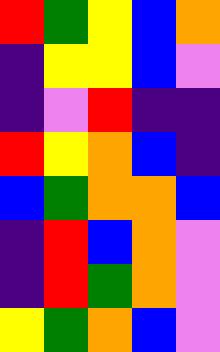[["red", "green", "yellow", "blue", "orange"], ["indigo", "yellow", "yellow", "blue", "violet"], ["indigo", "violet", "red", "indigo", "indigo"], ["red", "yellow", "orange", "blue", "indigo"], ["blue", "green", "orange", "orange", "blue"], ["indigo", "red", "blue", "orange", "violet"], ["indigo", "red", "green", "orange", "violet"], ["yellow", "green", "orange", "blue", "violet"]]